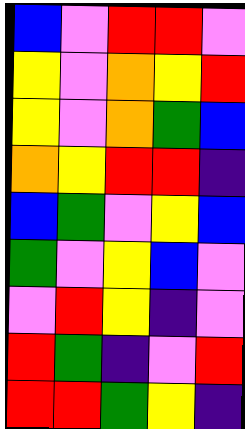[["blue", "violet", "red", "red", "violet"], ["yellow", "violet", "orange", "yellow", "red"], ["yellow", "violet", "orange", "green", "blue"], ["orange", "yellow", "red", "red", "indigo"], ["blue", "green", "violet", "yellow", "blue"], ["green", "violet", "yellow", "blue", "violet"], ["violet", "red", "yellow", "indigo", "violet"], ["red", "green", "indigo", "violet", "red"], ["red", "red", "green", "yellow", "indigo"]]